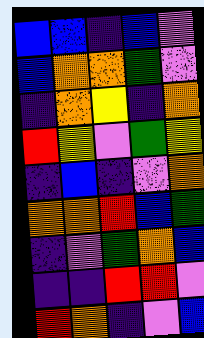[["blue", "blue", "indigo", "blue", "violet"], ["blue", "orange", "orange", "green", "violet"], ["indigo", "orange", "yellow", "indigo", "orange"], ["red", "yellow", "violet", "green", "yellow"], ["indigo", "blue", "indigo", "violet", "orange"], ["orange", "orange", "red", "blue", "green"], ["indigo", "violet", "green", "orange", "blue"], ["indigo", "indigo", "red", "red", "violet"], ["red", "orange", "indigo", "violet", "blue"]]